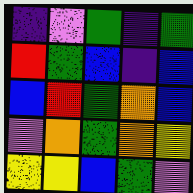[["indigo", "violet", "green", "indigo", "green"], ["red", "green", "blue", "indigo", "blue"], ["blue", "red", "green", "orange", "blue"], ["violet", "orange", "green", "orange", "yellow"], ["yellow", "yellow", "blue", "green", "violet"]]